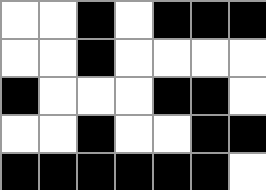[["white", "white", "black", "white", "black", "black", "black"], ["white", "white", "black", "white", "white", "white", "white"], ["black", "white", "white", "white", "black", "black", "white"], ["white", "white", "black", "white", "white", "black", "black"], ["black", "black", "black", "black", "black", "black", "white"]]